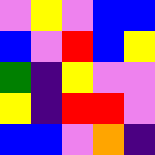[["violet", "yellow", "violet", "blue", "blue"], ["blue", "violet", "red", "blue", "yellow"], ["green", "indigo", "yellow", "violet", "violet"], ["yellow", "indigo", "red", "red", "violet"], ["blue", "blue", "violet", "orange", "indigo"]]